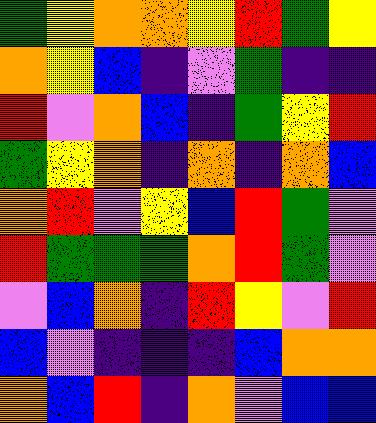[["green", "yellow", "orange", "orange", "yellow", "red", "green", "yellow"], ["orange", "yellow", "blue", "indigo", "violet", "green", "indigo", "indigo"], ["red", "violet", "orange", "blue", "indigo", "green", "yellow", "red"], ["green", "yellow", "orange", "indigo", "orange", "indigo", "orange", "blue"], ["orange", "red", "violet", "yellow", "blue", "red", "green", "violet"], ["red", "green", "green", "green", "orange", "red", "green", "violet"], ["violet", "blue", "orange", "indigo", "red", "yellow", "violet", "red"], ["blue", "violet", "indigo", "indigo", "indigo", "blue", "orange", "orange"], ["orange", "blue", "red", "indigo", "orange", "violet", "blue", "blue"]]